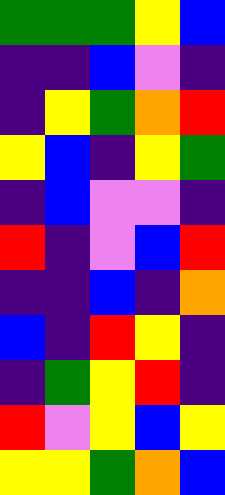[["green", "green", "green", "yellow", "blue"], ["indigo", "indigo", "blue", "violet", "indigo"], ["indigo", "yellow", "green", "orange", "red"], ["yellow", "blue", "indigo", "yellow", "green"], ["indigo", "blue", "violet", "violet", "indigo"], ["red", "indigo", "violet", "blue", "red"], ["indigo", "indigo", "blue", "indigo", "orange"], ["blue", "indigo", "red", "yellow", "indigo"], ["indigo", "green", "yellow", "red", "indigo"], ["red", "violet", "yellow", "blue", "yellow"], ["yellow", "yellow", "green", "orange", "blue"]]